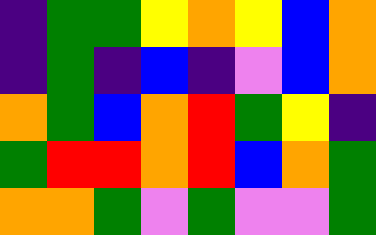[["indigo", "green", "green", "yellow", "orange", "yellow", "blue", "orange"], ["indigo", "green", "indigo", "blue", "indigo", "violet", "blue", "orange"], ["orange", "green", "blue", "orange", "red", "green", "yellow", "indigo"], ["green", "red", "red", "orange", "red", "blue", "orange", "green"], ["orange", "orange", "green", "violet", "green", "violet", "violet", "green"]]